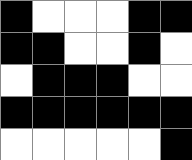[["black", "white", "white", "white", "black", "black"], ["black", "black", "white", "white", "black", "white"], ["white", "black", "black", "black", "white", "white"], ["black", "black", "black", "black", "black", "black"], ["white", "white", "white", "white", "white", "black"]]